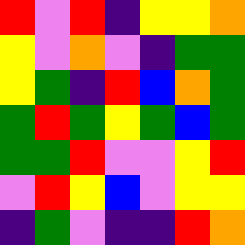[["red", "violet", "red", "indigo", "yellow", "yellow", "orange"], ["yellow", "violet", "orange", "violet", "indigo", "green", "green"], ["yellow", "green", "indigo", "red", "blue", "orange", "green"], ["green", "red", "green", "yellow", "green", "blue", "green"], ["green", "green", "red", "violet", "violet", "yellow", "red"], ["violet", "red", "yellow", "blue", "violet", "yellow", "yellow"], ["indigo", "green", "violet", "indigo", "indigo", "red", "orange"]]